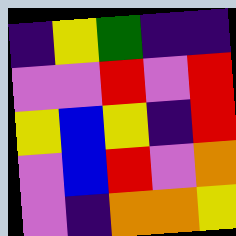[["indigo", "yellow", "green", "indigo", "indigo"], ["violet", "violet", "red", "violet", "red"], ["yellow", "blue", "yellow", "indigo", "red"], ["violet", "blue", "red", "violet", "orange"], ["violet", "indigo", "orange", "orange", "yellow"]]